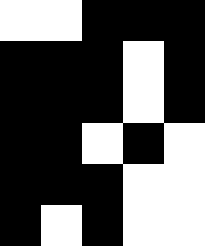[["white", "white", "black", "black", "black"], ["black", "black", "black", "white", "black"], ["black", "black", "black", "white", "black"], ["black", "black", "white", "black", "white"], ["black", "black", "black", "white", "white"], ["black", "white", "black", "white", "white"]]